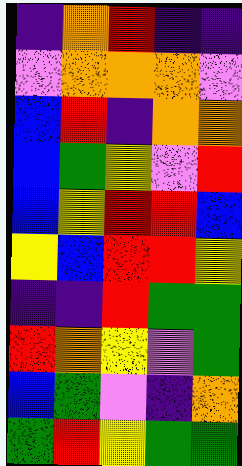[["indigo", "orange", "red", "indigo", "indigo"], ["violet", "orange", "orange", "orange", "violet"], ["blue", "red", "indigo", "orange", "orange"], ["blue", "green", "yellow", "violet", "red"], ["blue", "yellow", "red", "red", "blue"], ["yellow", "blue", "red", "red", "yellow"], ["indigo", "indigo", "red", "green", "green"], ["red", "orange", "yellow", "violet", "green"], ["blue", "green", "violet", "indigo", "orange"], ["green", "red", "yellow", "green", "green"]]